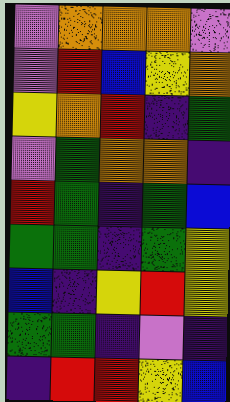[["violet", "orange", "orange", "orange", "violet"], ["violet", "red", "blue", "yellow", "orange"], ["yellow", "orange", "red", "indigo", "green"], ["violet", "green", "orange", "orange", "indigo"], ["red", "green", "indigo", "green", "blue"], ["green", "green", "indigo", "green", "yellow"], ["blue", "indigo", "yellow", "red", "yellow"], ["green", "green", "indigo", "violet", "indigo"], ["indigo", "red", "red", "yellow", "blue"]]